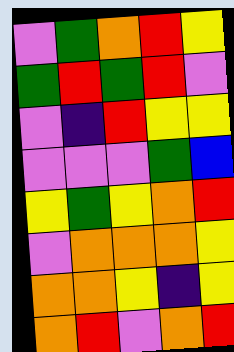[["violet", "green", "orange", "red", "yellow"], ["green", "red", "green", "red", "violet"], ["violet", "indigo", "red", "yellow", "yellow"], ["violet", "violet", "violet", "green", "blue"], ["yellow", "green", "yellow", "orange", "red"], ["violet", "orange", "orange", "orange", "yellow"], ["orange", "orange", "yellow", "indigo", "yellow"], ["orange", "red", "violet", "orange", "red"]]